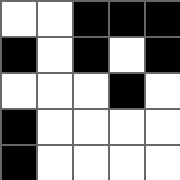[["white", "white", "black", "black", "black"], ["black", "white", "black", "white", "black"], ["white", "white", "white", "black", "white"], ["black", "white", "white", "white", "white"], ["black", "white", "white", "white", "white"]]